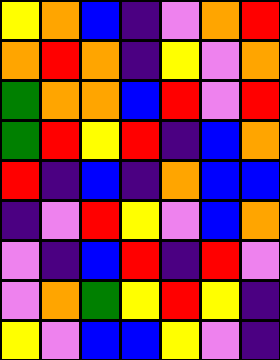[["yellow", "orange", "blue", "indigo", "violet", "orange", "red"], ["orange", "red", "orange", "indigo", "yellow", "violet", "orange"], ["green", "orange", "orange", "blue", "red", "violet", "red"], ["green", "red", "yellow", "red", "indigo", "blue", "orange"], ["red", "indigo", "blue", "indigo", "orange", "blue", "blue"], ["indigo", "violet", "red", "yellow", "violet", "blue", "orange"], ["violet", "indigo", "blue", "red", "indigo", "red", "violet"], ["violet", "orange", "green", "yellow", "red", "yellow", "indigo"], ["yellow", "violet", "blue", "blue", "yellow", "violet", "indigo"]]